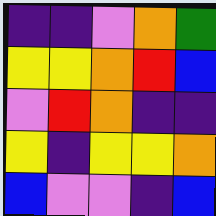[["indigo", "indigo", "violet", "orange", "green"], ["yellow", "yellow", "orange", "red", "blue"], ["violet", "red", "orange", "indigo", "indigo"], ["yellow", "indigo", "yellow", "yellow", "orange"], ["blue", "violet", "violet", "indigo", "blue"]]